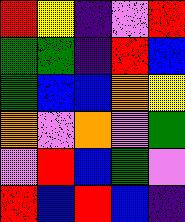[["red", "yellow", "indigo", "violet", "red"], ["green", "green", "indigo", "red", "blue"], ["green", "blue", "blue", "orange", "yellow"], ["orange", "violet", "orange", "violet", "green"], ["violet", "red", "blue", "green", "violet"], ["red", "blue", "red", "blue", "indigo"]]